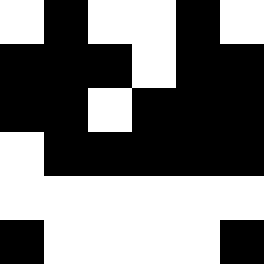[["white", "black", "white", "white", "black", "white"], ["black", "black", "black", "white", "black", "black"], ["black", "black", "white", "black", "black", "black"], ["white", "black", "black", "black", "black", "black"], ["white", "white", "white", "white", "white", "white"], ["black", "white", "white", "white", "white", "black"]]